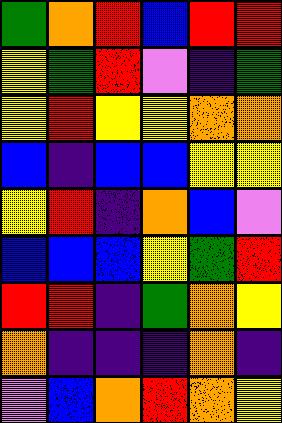[["green", "orange", "red", "blue", "red", "red"], ["yellow", "green", "red", "violet", "indigo", "green"], ["yellow", "red", "yellow", "yellow", "orange", "orange"], ["blue", "indigo", "blue", "blue", "yellow", "yellow"], ["yellow", "red", "indigo", "orange", "blue", "violet"], ["blue", "blue", "blue", "yellow", "green", "red"], ["red", "red", "indigo", "green", "orange", "yellow"], ["orange", "indigo", "indigo", "indigo", "orange", "indigo"], ["violet", "blue", "orange", "red", "orange", "yellow"]]